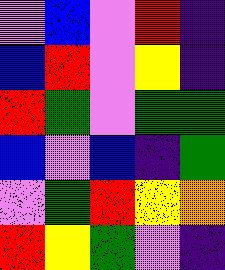[["violet", "blue", "violet", "red", "indigo"], ["blue", "red", "violet", "yellow", "indigo"], ["red", "green", "violet", "green", "green"], ["blue", "violet", "blue", "indigo", "green"], ["violet", "green", "red", "yellow", "orange"], ["red", "yellow", "green", "violet", "indigo"]]